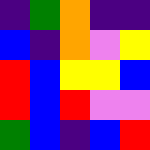[["indigo", "green", "orange", "indigo", "indigo"], ["blue", "indigo", "orange", "violet", "yellow"], ["red", "blue", "yellow", "yellow", "blue"], ["red", "blue", "red", "violet", "violet"], ["green", "blue", "indigo", "blue", "red"]]